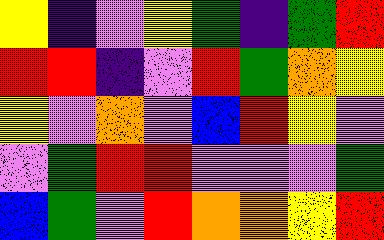[["yellow", "indigo", "violet", "yellow", "green", "indigo", "green", "red"], ["red", "red", "indigo", "violet", "red", "green", "orange", "yellow"], ["yellow", "violet", "orange", "violet", "blue", "red", "yellow", "violet"], ["violet", "green", "red", "red", "violet", "violet", "violet", "green"], ["blue", "green", "violet", "red", "orange", "orange", "yellow", "red"]]